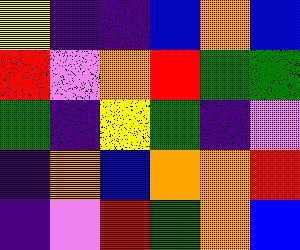[["yellow", "indigo", "indigo", "blue", "orange", "blue"], ["red", "violet", "orange", "red", "green", "green"], ["green", "indigo", "yellow", "green", "indigo", "violet"], ["indigo", "orange", "blue", "orange", "orange", "red"], ["indigo", "violet", "red", "green", "orange", "blue"]]